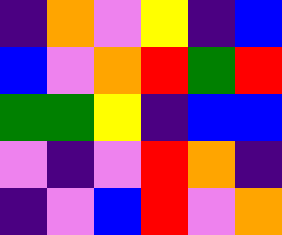[["indigo", "orange", "violet", "yellow", "indigo", "blue"], ["blue", "violet", "orange", "red", "green", "red"], ["green", "green", "yellow", "indigo", "blue", "blue"], ["violet", "indigo", "violet", "red", "orange", "indigo"], ["indigo", "violet", "blue", "red", "violet", "orange"]]